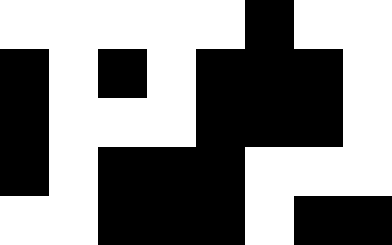[["white", "white", "white", "white", "white", "black", "white", "white"], ["black", "white", "black", "white", "black", "black", "black", "white"], ["black", "white", "white", "white", "black", "black", "black", "white"], ["black", "white", "black", "black", "black", "white", "white", "white"], ["white", "white", "black", "black", "black", "white", "black", "black"]]